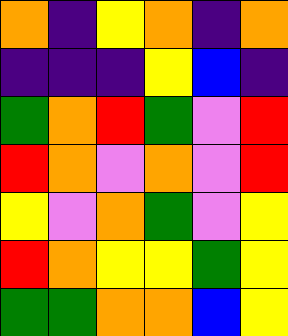[["orange", "indigo", "yellow", "orange", "indigo", "orange"], ["indigo", "indigo", "indigo", "yellow", "blue", "indigo"], ["green", "orange", "red", "green", "violet", "red"], ["red", "orange", "violet", "orange", "violet", "red"], ["yellow", "violet", "orange", "green", "violet", "yellow"], ["red", "orange", "yellow", "yellow", "green", "yellow"], ["green", "green", "orange", "orange", "blue", "yellow"]]